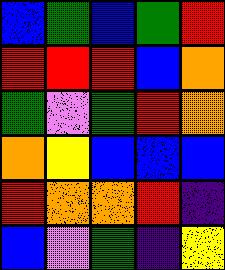[["blue", "green", "blue", "green", "red"], ["red", "red", "red", "blue", "orange"], ["green", "violet", "green", "red", "orange"], ["orange", "yellow", "blue", "blue", "blue"], ["red", "orange", "orange", "red", "indigo"], ["blue", "violet", "green", "indigo", "yellow"]]